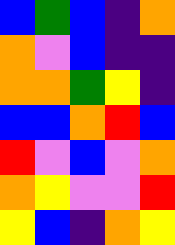[["blue", "green", "blue", "indigo", "orange"], ["orange", "violet", "blue", "indigo", "indigo"], ["orange", "orange", "green", "yellow", "indigo"], ["blue", "blue", "orange", "red", "blue"], ["red", "violet", "blue", "violet", "orange"], ["orange", "yellow", "violet", "violet", "red"], ["yellow", "blue", "indigo", "orange", "yellow"]]